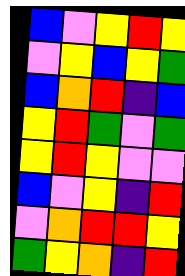[["blue", "violet", "yellow", "red", "yellow"], ["violet", "yellow", "blue", "yellow", "green"], ["blue", "orange", "red", "indigo", "blue"], ["yellow", "red", "green", "violet", "green"], ["yellow", "red", "yellow", "violet", "violet"], ["blue", "violet", "yellow", "indigo", "red"], ["violet", "orange", "red", "red", "yellow"], ["green", "yellow", "orange", "indigo", "red"]]